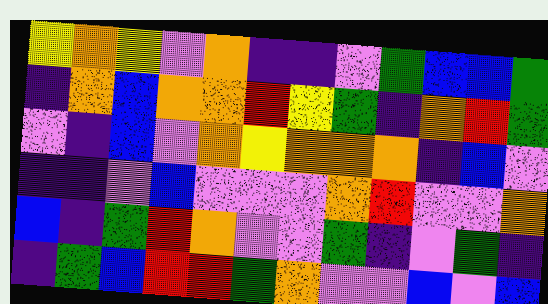[["yellow", "orange", "yellow", "violet", "orange", "indigo", "indigo", "violet", "green", "blue", "blue", "green"], ["indigo", "orange", "blue", "orange", "orange", "red", "yellow", "green", "indigo", "orange", "red", "green"], ["violet", "indigo", "blue", "violet", "orange", "yellow", "orange", "orange", "orange", "indigo", "blue", "violet"], ["indigo", "indigo", "violet", "blue", "violet", "violet", "violet", "orange", "red", "violet", "violet", "orange"], ["blue", "indigo", "green", "red", "orange", "violet", "violet", "green", "indigo", "violet", "green", "indigo"], ["indigo", "green", "blue", "red", "red", "green", "orange", "violet", "violet", "blue", "violet", "blue"]]